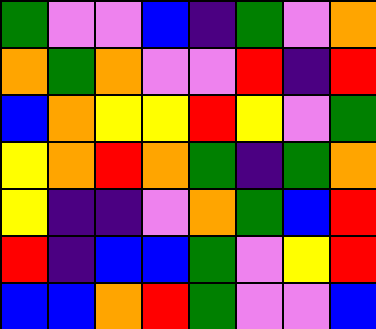[["green", "violet", "violet", "blue", "indigo", "green", "violet", "orange"], ["orange", "green", "orange", "violet", "violet", "red", "indigo", "red"], ["blue", "orange", "yellow", "yellow", "red", "yellow", "violet", "green"], ["yellow", "orange", "red", "orange", "green", "indigo", "green", "orange"], ["yellow", "indigo", "indigo", "violet", "orange", "green", "blue", "red"], ["red", "indigo", "blue", "blue", "green", "violet", "yellow", "red"], ["blue", "blue", "orange", "red", "green", "violet", "violet", "blue"]]